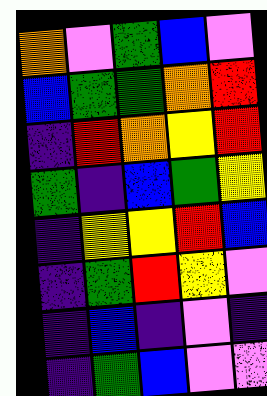[["orange", "violet", "green", "blue", "violet"], ["blue", "green", "green", "orange", "red"], ["indigo", "red", "orange", "yellow", "red"], ["green", "indigo", "blue", "green", "yellow"], ["indigo", "yellow", "yellow", "red", "blue"], ["indigo", "green", "red", "yellow", "violet"], ["indigo", "blue", "indigo", "violet", "indigo"], ["indigo", "green", "blue", "violet", "violet"]]